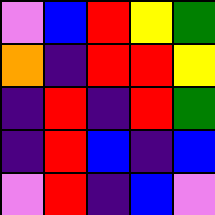[["violet", "blue", "red", "yellow", "green"], ["orange", "indigo", "red", "red", "yellow"], ["indigo", "red", "indigo", "red", "green"], ["indigo", "red", "blue", "indigo", "blue"], ["violet", "red", "indigo", "blue", "violet"]]